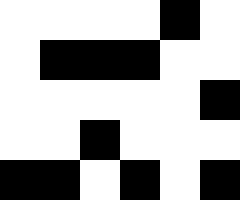[["white", "white", "white", "white", "black", "white"], ["white", "black", "black", "black", "white", "white"], ["white", "white", "white", "white", "white", "black"], ["white", "white", "black", "white", "white", "white"], ["black", "black", "white", "black", "white", "black"]]